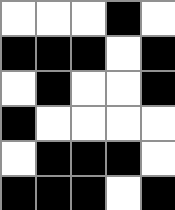[["white", "white", "white", "black", "white"], ["black", "black", "black", "white", "black"], ["white", "black", "white", "white", "black"], ["black", "white", "white", "white", "white"], ["white", "black", "black", "black", "white"], ["black", "black", "black", "white", "black"]]